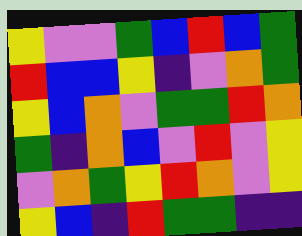[["yellow", "violet", "violet", "green", "blue", "red", "blue", "green"], ["red", "blue", "blue", "yellow", "indigo", "violet", "orange", "green"], ["yellow", "blue", "orange", "violet", "green", "green", "red", "orange"], ["green", "indigo", "orange", "blue", "violet", "red", "violet", "yellow"], ["violet", "orange", "green", "yellow", "red", "orange", "violet", "yellow"], ["yellow", "blue", "indigo", "red", "green", "green", "indigo", "indigo"]]